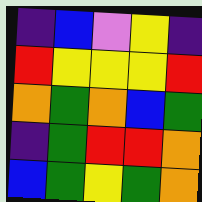[["indigo", "blue", "violet", "yellow", "indigo"], ["red", "yellow", "yellow", "yellow", "red"], ["orange", "green", "orange", "blue", "green"], ["indigo", "green", "red", "red", "orange"], ["blue", "green", "yellow", "green", "orange"]]